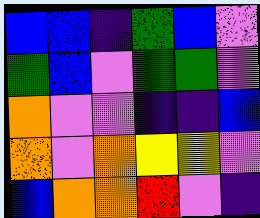[["blue", "blue", "indigo", "green", "blue", "violet"], ["green", "blue", "violet", "green", "green", "violet"], ["orange", "violet", "violet", "indigo", "indigo", "blue"], ["orange", "violet", "orange", "yellow", "yellow", "violet"], ["blue", "orange", "orange", "red", "violet", "indigo"]]